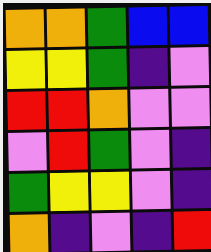[["orange", "orange", "green", "blue", "blue"], ["yellow", "yellow", "green", "indigo", "violet"], ["red", "red", "orange", "violet", "violet"], ["violet", "red", "green", "violet", "indigo"], ["green", "yellow", "yellow", "violet", "indigo"], ["orange", "indigo", "violet", "indigo", "red"]]